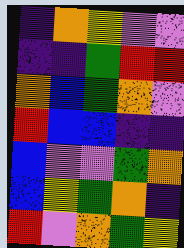[["indigo", "orange", "yellow", "violet", "violet"], ["indigo", "indigo", "green", "red", "red"], ["orange", "blue", "green", "orange", "violet"], ["red", "blue", "blue", "indigo", "indigo"], ["blue", "violet", "violet", "green", "orange"], ["blue", "yellow", "green", "orange", "indigo"], ["red", "violet", "orange", "green", "yellow"]]